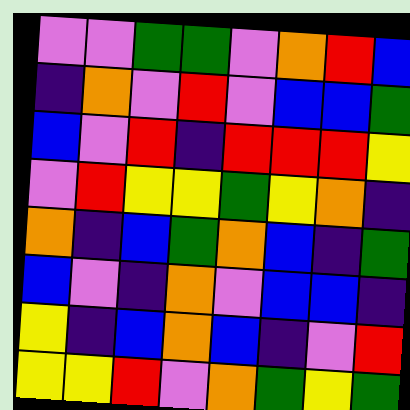[["violet", "violet", "green", "green", "violet", "orange", "red", "blue"], ["indigo", "orange", "violet", "red", "violet", "blue", "blue", "green"], ["blue", "violet", "red", "indigo", "red", "red", "red", "yellow"], ["violet", "red", "yellow", "yellow", "green", "yellow", "orange", "indigo"], ["orange", "indigo", "blue", "green", "orange", "blue", "indigo", "green"], ["blue", "violet", "indigo", "orange", "violet", "blue", "blue", "indigo"], ["yellow", "indigo", "blue", "orange", "blue", "indigo", "violet", "red"], ["yellow", "yellow", "red", "violet", "orange", "green", "yellow", "green"]]